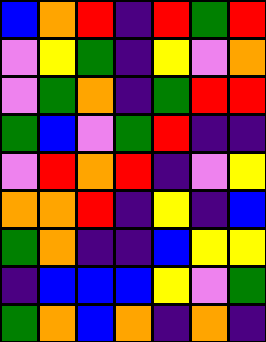[["blue", "orange", "red", "indigo", "red", "green", "red"], ["violet", "yellow", "green", "indigo", "yellow", "violet", "orange"], ["violet", "green", "orange", "indigo", "green", "red", "red"], ["green", "blue", "violet", "green", "red", "indigo", "indigo"], ["violet", "red", "orange", "red", "indigo", "violet", "yellow"], ["orange", "orange", "red", "indigo", "yellow", "indigo", "blue"], ["green", "orange", "indigo", "indigo", "blue", "yellow", "yellow"], ["indigo", "blue", "blue", "blue", "yellow", "violet", "green"], ["green", "orange", "blue", "orange", "indigo", "orange", "indigo"]]